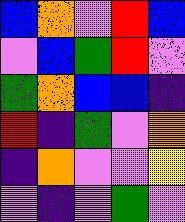[["blue", "orange", "violet", "red", "blue"], ["violet", "blue", "green", "red", "violet"], ["green", "orange", "blue", "blue", "indigo"], ["red", "indigo", "green", "violet", "orange"], ["indigo", "orange", "violet", "violet", "yellow"], ["violet", "indigo", "violet", "green", "violet"]]